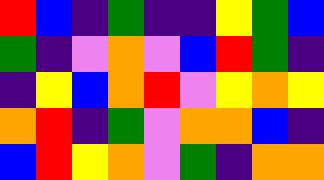[["red", "blue", "indigo", "green", "indigo", "indigo", "yellow", "green", "blue"], ["green", "indigo", "violet", "orange", "violet", "blue", "red", "green", "indigo"], ["indigo", "yellow", "blue", "orange", "red", "violet", "yellow", "orange", "yellow"], ["orange", "red", "indigo", "green", "violet", "orange", "orange", "blue", "indigo"], ["blue", "red", "yellow", "orange", "violet", "green", "indigo", "orange", "orange"]]